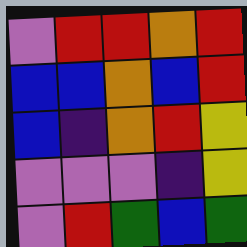[["violet", "red", "red", "orange", "red"], ["blue", "blue", "orange", "blue", "red"], ["blue", "indigo", "orange", "red", "yellow"], ["violet", "violet", "violet", "indigo", "yellow"], ["violet", "red", "green", "blue", "green"]]